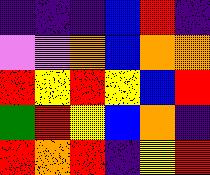[["indigo", "indigo", "indigo", "blue", "red", "indigo"], ["violet", "violet", "orange", "blue", "orange", "orange"], ["red", "yellow", "red", "yellow", "blue", "red"], ["green", "red", "yellow", "blue", "orange", "indigo"], ["red", "orange", "red", "indigo", "yellow", "red"]]